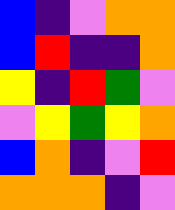[["blue", "indigo", "violet", "orange", "orange"], ["blue", "red", "indigo", "indigo", "orange"], ["yellow", "indigo", "red", "green", "violet"], ["violet", "yellow", "green", "yellow", "orange"], ["blue", "orange", "indigo", "violet", "red"], ["orange", "orange", "orange", "indigo", "violet"]]